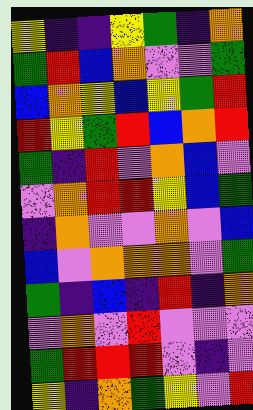[["yellow", "indigo", "indigo", "yellow", "green", "indigo", "orange"], ["green", "red", "blue", "orange", "violet", "violet", "green"], ["blue", "orange", "yellow", "blue", "yellow", "green", "red"], ["red", "yellow", "green", "red", "blue", "orange", "red"], ["green", "indigo", "red", "violet", "orange", "blue", "violet"], ["violet", "orange", "red", "red", "yellow", "blue", "green"], ["indigo", "orange", "violet", "violet", "orange", "violet", "blue"], ["blue", "violet", "orange", "orange", "orange", "violet", "green"], ["green", "indigo", "blue", "indigo", "red", "indigo", "orange"], ["violet", "orange", "violet", "red", "violet", "violet", "violet"], ["green", "red", "red", "red", "violet", "indigo", "violet"], ["yellow", "indigo", "orange", "green", "yellow", "violet", "red"]]